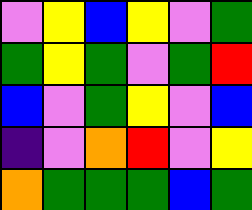[["violet", "yellow", "blue", "yellow", "violet", "green"], ["green", "yellow", "green", "violet", "green", "red"], ["blue", "violet", "green", "yellow", "violet", "blue"], ["indigo", "violet", "orange", "red", "violet", "yellow"], ["orange", "green", "green", "green", "blue", "green"]]